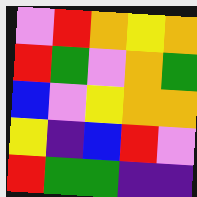[["violet", "red", "orange", "yellow", "orange"], ["red", "green", "violet", "orange", "green"], ["blue", "violet", "yellow", "orange", "orange"], ["yellow", "indigo", "blue", "red", "violet"], ["red", "green", "green", "indigo", "indigo"]]